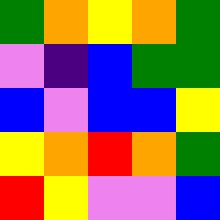[["green", "orange", "yellow", "orange", "green"], ["violet", "indigo", "blue", "green", "green"], ["blue", "violet", "blue", "blue", "yellow"], ["yellow", "orange", "red", "orange", "green"], ["red", "yellow", "violet", "violet", "blue"]]